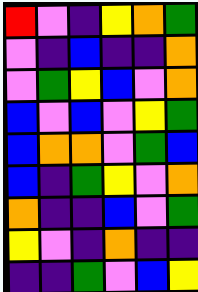[["red", "violet", "indigo", "yellow", "orange", "green"], ["violet", "indigo", "blue", "indigo", "indigo", "orange"], ["violet", "green", "yellow", "blue", "violet", "orange"], ["blue", "violet", "blue", "violet", "yellow", "green"], ["blue", "orange", "orange", "violet", "green", "blue"], ["blue", "indigo", "green", "yellow", "violet", "orange"], ["orange", "indigo", "indigo", "blue", "violet", "green"], ["yellow", "violet", "indigo", "orange", "indigo", "indigo"], ["indigo", "indigo", "green", "violet", "blue", "yellow"]]